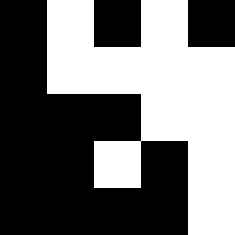[["black", "white", "black", "white", "black"], ["black", "white", "white", "white", "white"], ["black", "black", "black", "white", "white"], ["black", "black", "white", "black", "white"], ["black", "black", "black", "black", "white"]]